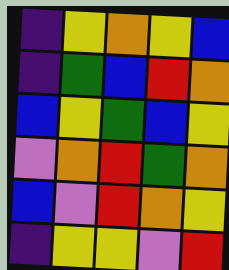[["indigo", "yellow", "orange", "yellow", "blue"], ["indigo", "green", "blue", "red", "orange"], ["blue", "yellow", "green", "blue", "yellow"], ["violet", "orange", "red", "green", "orange"], ["blue", "violet", "red", "orange", "yellow"], ["indigo", "yellow", "yellow", "violet", "red"]]